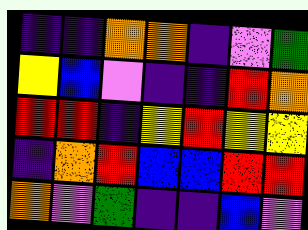[["indigo", "indigo", "orange", "orange", "indigo", "violet", "green"], ["yellow", "blue", "violet", "indigo", "indigo", "red", "orange"], ["red", "red", "indigo", "yellow", "red", "yellow", "yellow"], ["indigo", "orange", "red", "blue", "blue", "red", "red"], ["orange", "violet", "green", "indigo", "indigo", "blue", "violet"]]